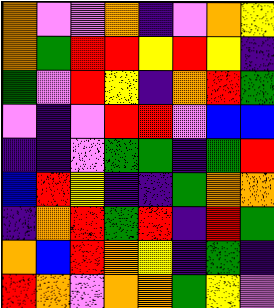[["orange", "violet", "violet", "orange", "indigo", "violet", "orange", "yellow"], ["orange", "green", "red", "red", "yellow", "red", "yellow", "indigo"], ["green", "violet", "red", "yellow", "indigo", "orange", "red", "green"], ["violet", "indigo", "violet", "red", "red", "violet", "blue", "blue"], ["indigo", "indigo", "violet", "green", "green", "indigo", "green", "red"], ["blue", "red", "yellow", "indigo", "indigo", "green", "orange", "orange"], ["indigo", "orange", "red", "green", "red", "indigo", "red", "green"], ["orange", "blue", "red", "orange", "yellow", "indigo", "green", "indigo"], ["red", "orange", "violet", "orange", "orange", "green", "yellow", "violet"]]